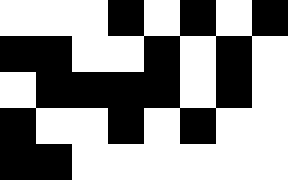[["white", "white", "white", "black", "white", "black", "white", "black"], ["black", "black", "white", "white", "black", "white", "black", "white"], ["white", "black", "black", "black", "black", "white", "black", "white"], ["black", "white", "white", "black", "white", "black", "white", "white"], ["black", "black", "white", "white", "white", "white", "white", "white"]]